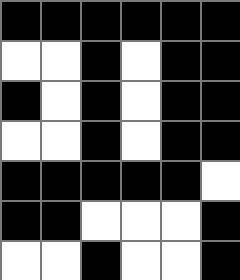[["black", "black", "black", "black", "black", "black"], ["white", "white", "black", "white", "black", "black"], ["black", "white", "black", "white", "black", "black"], ["white", "white", "black", "white", "black", "black"], ["black", "black", "black", "black", "black", "white"], ["black", "black", "white", "white", "white", "black"], ["white", "white", "black", "white", "white", "black"]]